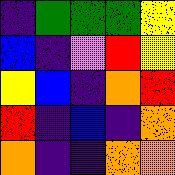[["indigo", "green", "green", "green", "yellow"], ["blue", "indigo", "violet", "red", "yellow"], ["yellow", "blue", "indigo", "orange", "red"], ["red", "indigo", "blue", "indigo", "orange"], ["orange", "indigo", "indigo", "orange", "orange"]]